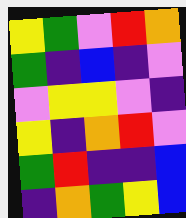[["yellow", "green", "violet", "red", "orange"], ["green", "indigo", "blue", "indigo", "violet"], ["violet", "yellow", "yellow", "violet", "indigo"], ["yellow", "indigo", "orange", "red", "violet"], ["green", "red", "indigo", "indigo", "blue"], ["indigo", "orange", "green", "yellow", "blue"]]